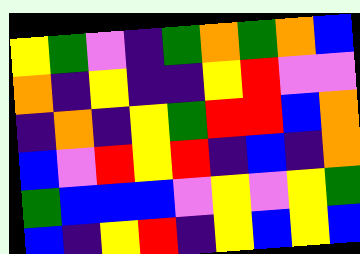[["yellow", "green", "violet", "indigo", "green", "orange", "green", "orange", "blue"], ["orange", "indigo", "yellow", "indigo", "indigo", "yellow", "red", "violet", "violet"], ["indigo", "orange", "indigo", "yellow", "green", "red", "red", "blue", "orange"], ["blue", "violet", "red", "yellow", "red", "indigo", "blue", "indigo", "orange"], ["green", "blue", "blue", "blue", "violet", "yellow", "violet", "yellow", "green"], ["blue", "indigo", "yellow", "red", "indigo", "yellow", "blue", "yellow", "blue"]]